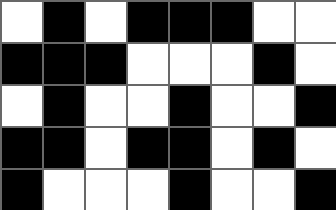[["white", "black", "white", "black", "black", "black", "white", "white"], ["black", "black", "black", "white", "white", "white", "black", "white"], ["white", "black", "white", "white", "black", "white", "white", "black"], ["black", "black", "white", "black", "black", "white", "black", "white"], ["black", "white", "white", "white", "black", "white", "white", "black"]]